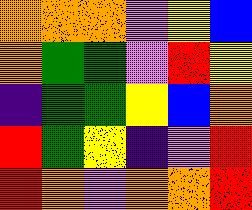[["orange", "orange", "orange", "violet", "yellow", "blue"], ["orange", "green", "green", "violet", "red", "yellow"], ["indigo", "green", "green", "yellow", "blue", "orange"], ["red", "green", "yellow", "indigo", "violet", "red"], ["red", "orange", "violet", "orange", "orange", "red"]]